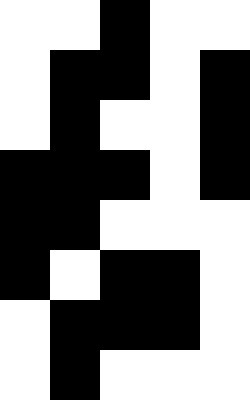[["white", "white", "black", "white", "white"], ["white", "black", "black", "white", "black"], ["white", "black", "white", "white", "black"], ["black", "black", "black", "white", "black"], ["black", "black", "white", "white", "white"], ["black", "white", "black", "black", "white"], ["white", "black", "black", "black", "white"], ["white", "black", "white", "white", "white"]]